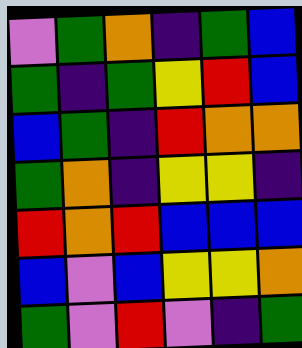[["violet", "green", "orange", "indigo", "green", "blue"], ["green", "indigo", "green", "yellow", "red", "blue"], ["blue", "green", "indigo", "red", "orange", "orange"], ["green", "orange", "indigo", "yellow", "yellow", "indigo"], ["red", "orange", "red", "blue", "blue", "blue"], ["blue", "violet", "blue", "yellow", "yellow", "orange"], ["green", "violet", "red", "violet", "indigo", "green"]]